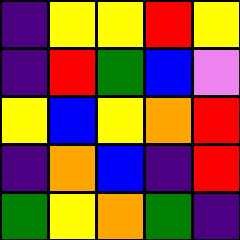[["indigo", "yellow", "yellow", "red", "yellow"], ["indigo", "red", "green", "blue", "violet"], ["yellow", "blue", "yellow", "orange", "red"], ["indigo", "orange", "blue", "indigo", "red"], ["green", "yellow", "orange", "green", "indigo"]]